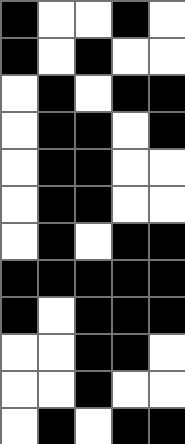[["black", "white", "white", "black", "white"], ["black", "white", "black", "white", "white"], ["white", "black", "white", "black", "black"], ["white", "black", "black", "white", "black"], ["white", "black", "black", "white", "white"], ["white", "black", "black", "white", "white"], ["white", "black", "white", "black", "black"], ["black", "black", "black", "black", "black"], ["black", "white", "black", "black", "black"], ["white", "white", "black", "black", "white"], ["white", "white", "black", "white", "white"], ["white", "black", "white", "black", "black"]]